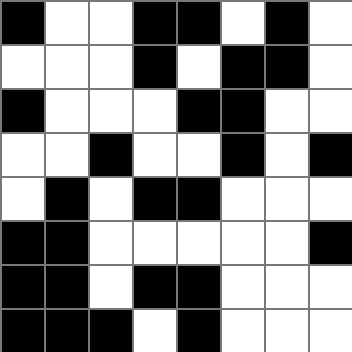[["black", "white", "white", "black", "black", "white", "black", "white"], ["white", "white", "white", "black", "white", "black", "black", "white"], ["black", "white", "white", "white", "black", "black", "white", "white"], ["white", "white", "black", "white", "white", "black", "white", "black"], ["white", "black", "white", "black", "black", "white", "white", "white"], ["black", "black", "white", "white", "white", "white", "white", "black"], ["black", "black", "white", "black", "black", "white", "white", "white"], ["black", "black", "black", "white", "black", "white", "white", "white"]]